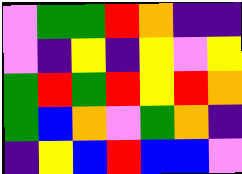[["violet", "green", "green", "red", "orange", "indigo", "indigo"], ["violet", "indigo", "yellow", "indigo", "yellow", "violet", "yellow"], ["green", "red", "green", "red", "yellow", "red", "orange"], ["green", "blue", "orange", "violet", "green", "orange", "indigo"], ["indigo", "yellow", "blue", "red", "blue", "blue", "violet"]]